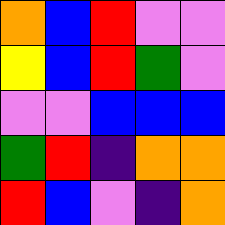[["orange", "blue", "red", "violet", "violet"], ["yellow", "blue", "red", "green", "violet"], ["violet", "violet", "blue", "blue", "blue"], ["green", "red", "indigo", "orange", "orange"], ["red", "blue", "violet", "indigo", "orange"]]